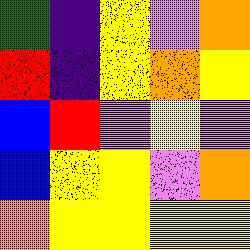[["green", "indigo", "yellow", "violet", "orange"], ["red", "indigo", "yellow", "orange", "yellow"], ["blue", "red", "violet", "yellow", "violet"], ["blue", "yellow", "yellow", "violet", "orange"], ["orange", "yellow", "yellow", "yellow", "yellow"]]